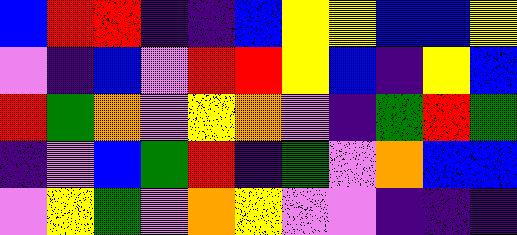[["blue", "red", "red", "indigo", "indigo", "blue", "yellow", "yellow", "blue", "blue", "yellow"], ["violet", "indigo", "blue", "violet", "red", "red", "yellow", "blue", "indigo", "yellow", "blue"], ["red", "green", "orange", "violet", "yellow", "orange", "violet", "indigo", "green", "red", "green"], ["indigo", "violet", "blue", "green", "red", "indigo", "green", "violet", "orange", "blue", "blue"], ["violet", "yellow", "green", "violet", "orange", "yellow", "violet", "violet", "indigo", "indigo", "indigo"]]